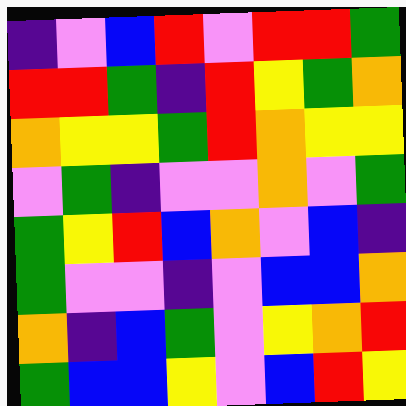[["indigo", "violet", "blue", "red", "violet", "red", "red", "green"], ["red", "red", "green", "indigo", "red", "yellow", "green", "orange"], ["orange", "yellow", "yellow", "green", "red", "orange", "yellow", "yellow"], ["violet", "green", "indigo", "violet", "violet", "orange", "violet", "green"], ["green", "yellow", "red", "blue", "orange", "violet", "blue", "indigo"], ["green", "violet", "violet", "indigo", "violet", "blue", "blue", "orange"], ["orange", "indigo", "blue", "green", "violet", "yellow", "orange", "red"], ["green", "blue", "blue", "yellow", "violet", "blue", "red", "yellow"]]